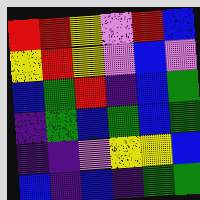[["red", "red", "yellow", "violet", "red", "blue"], ["yellow", "red", "yellow", "violet", "blue", "violet"], ["blue", "green", "red", "indigo", "blue", "green"], ["indigo", "green", "blue", "green", "blue", "green"], ["indigo", "indigo", "violet", "yellow", "yellow", "blue"], ["blue", "indigo", "blue", "indigo", "green", "green"]]